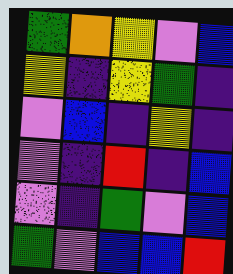[["green", "orange", "yellow", "violet", "blue"], ["yellow", "indigo", "yellow", "green", "indigo"], ["violet", "blue", "indigo", "yellow", "indigo"], ["violet", "indigo", "red", "indigo", "blue"], ["violet", "indigo", "green", "violet", "blue"], ["green", "violet", "blue", "blue", "red"]]